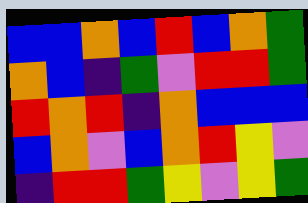[["blue", "blue", "orange", "blue", "red", "blue", "orange", "green"], ["orange", "blue", "indigo", "green", "violet", "red", "red", "green"], ["red", "orange", "red", "indigo", "orange", "blue", "blue", "blue"], ["blue", "orange", "violet", "blue", "orange", "red", "yellow", "violet"], ["indigo", "red", "red", "green", "yellow", "violet", "yellow", "green"]]